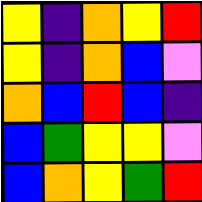[["yellow", "indigo", "orange", "yellow", "red"], ["yellow", "indigo", "orange", "blue", "violet"], ["orange", "blue", "red", "blue", "indigo"], ["blue", "green", "yellow", "yellow", "violet"], ["blue", "orange", "yellow", "green", "red"]]